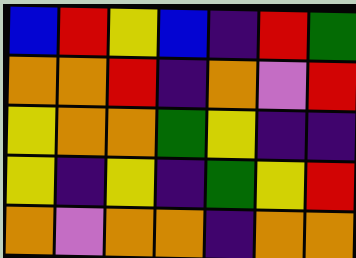[["blue", "red", "yellow", "blue", "indigo", "red", "green"], ["orange", "orange", "red", "indigo", "orange", "violet", "red"], ["yellow", "orange", "orange", "green", "yellow", "indigo", "indigo"], ["yellow", "indigo", "yellow", "indigo", "green", "yellow", "red"], ["orange", "violet", "orange", "orange", "indigo", "orange", "orange"]]